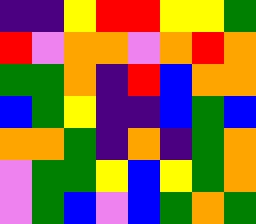[["indigo", "indigo", "yellow", "red", "red", "yellow", "yellow", "green"], ["red", "violet", "orange", "orange", "violet", "orange", "red", "orange"], ["green", "green", "orange", "indigo", "red", "blue", "orange", "orange"], ["blue", "green", "yellow", "indigo", "indigo", "blue", "green", "blue"], ["orange", "orange", "green", "indigo", "orange", "indigo", "green", "orange"], ["violet", "green", "green", "yellow", "blue", "yellow", "green", "orange"], ["violet", "green", "blue", "violet", "blue", "green", "orange", "green"]]